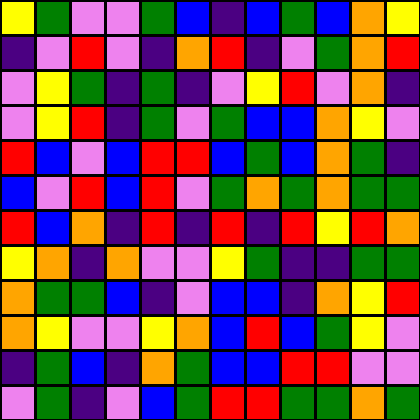[["yellow", "green", "violet", "violet", "green", "blue", "indigo", "blue", "green", "blue", "orange", "yellow"], ["indigo", "violet", "red", "violet", "indigo", "orange", "red", "indigo", "violet", "green", "orange", "red"], ["violet", "yellow", "green", "indigo", "green", "indigo", "violet", "yellow", "red", "violet", "orange", "indigo"], ["violet", "yellow", "red", "indigo", "green", "violet", "green", "blue", "blue", "orange", "yellow", "violet"], ["red", "blue", "violet", "blue", "red", "red", "blue", "green", "blue", "orange", "green", "indigo"], ["blue", "violet", "red", "blue", "red", "violet", "green", "orange", "green", "orange", "green", "green"], ["red", "blue", "orange", "indigo", "red", "indigo", "red", "indigo", "red", "yellow", "red", "orange"], ["yellow", "orange", "indigo", "orange", "violet", "violet", "yellow", "green", "indigo", "indigo", "green", "green"], ["orange", "green", "green", "blue", "indigo", "violet", "blue", "blue", "indigo", "orange", "yellow", "red"], ["orange", "yellow", "violet", "violet", "yellow", "orange", "blue", "red", "blue", "green", "yellow", "violet"], ["indigo", "green", "blue", "indigo", "orange", "green", "blue", "blue", "red", "red", "violet", "violet"], ["violet", "green", "indigo", "violet", "blue", "green", "red", "red", "green", "green", "orange", "green"]]